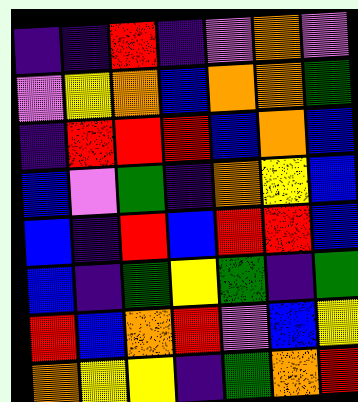[["indigo", "indigo", "red", "indigo", "violet", "orange", "violet"], ["violet", "yellow", "orange", "blue", "orange", "orange", "green"], ["indigo", "red", "red", "red", "blue", "orange", "blue"], ["blue", "violet", "green", "indigo", "orange", "yellow", "blue"], ["blue", "indigo", "red", "blue", "red", "red", "blue"], ["blue", "indigo", "green", "yellow", "green", "indigo", "green"], ["red", "blue", "orange", "red", "violet", "blue", "yellow"], ["orange", "yellow", "yellow", "indigo", "green", "orange", "red"]]